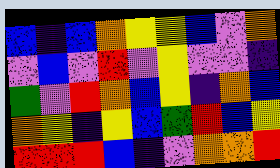[["blue", "indigo", "blue", "orange", "yellow", "yellow", "blue", "violet", "orange"], ["violet", "blue", "violet", "red", "violet", "yellow", "violet", "violet", "indigo"], ["green", "violet", "red", "orange", "blue", "yellow", "indigo", "orange", "blue"], ["orange", "yellow", "indigo", "yellow", "blue", "green", "red", "blue", "yellow"], ["red", "red", "red", "blue", "indigo", "violet", "orange", "orange", "red"]]